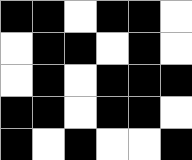[["black", "black", "white", "black", "black", "white"], ["white", "black", "black", "white", "black", "white"], ["white", "black", "white", "black", "black", "black"], ["black", "black", "white", "black", "black", "white"], ["black", "white", "black", "white", "white", "black"]]